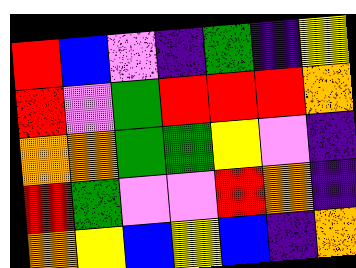[["red", "blue", "violet", "indigo", "green", "indigo", "yellow"], ["red", "violet", "green", "red", "red", "red", "orange"], ["orange", "orange", "green", "green", "yellow", "violet", "indigo"], ["red", "green", "violet", "violet", "red", "orange", "indigo"], ["orange", "yellow", "blue", "yellow", "blue", "indigo", "orange"]]